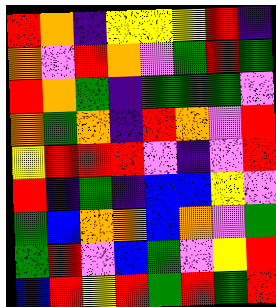[["red", "orange", "indigo", "yellow", "yellow", "yellow", "red", "indigo"], ["orange", "violet", "red", "orange", "violet", "green", "red", "green"], ["red", "orange", "green", "indigo", "green", "green", "green", "violet"], ["orange", "green", "orange", "indigo", "red", "orange", "violet", "red"], ["yellow", "red", "red", "red", "violet", "indigo", "violet", "red"], ["red", "indigo", "green", "indigo", "blue", "blue", "yellow", "violet"], ["green", "blue", "orange", "orange", "blue", "orange", "violet", "green"], ["green", "red", "violet", "blue", "green", "violet", "yellow", "red"], ["blue", "red", "yellow", "red", "green", "red", "green", "red"]]